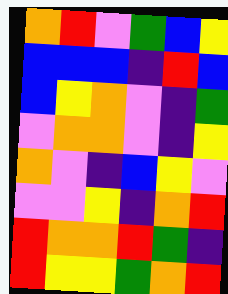[["orange", "red", "violet", "green", "blue", "yellow"], ["blue", "blue", "blue", "indigo", "red", "blue"], ["blue", "yellow", "orange", "violet", "indigo", "green"], ["violet", "orange", "orange", "violet", "indigo", "yellow"], ["orange", "violet", "indigo", "blue", "yellow", "violet"], ["violet", "violet", "yellow", "indigo", "orange", "red"], ["red", "orange", "orange", "red", "green", "indigo"], ["red", "yellow", "yellow", "green", "orange", "red"]]